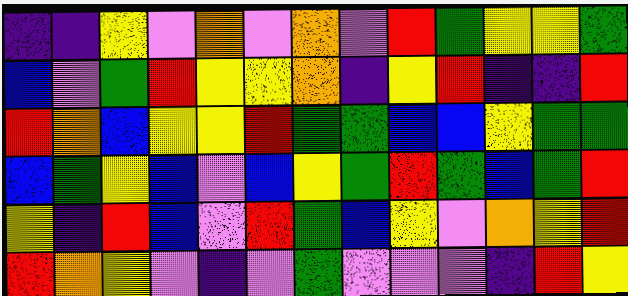[["indigo", "indigo", "yellow", "violet", "orange", "violet", "orange", "violet", "red", "green", "yellow", "yellow", "green"], ["blue", "violet", "green", "red", "yellow", "yellow", "orange", "indigo", "yellow", "red", "indigo", "indigo", "red"], ["red", "orange", "blue", "yellow", "yellow", "red", "green", "green", "blue", "blue", "yellow", "green", "green"], ["blue", "green", "yellow", "blue", "violet", "blue", "yellow", "green", "red", "green", "blue", "green", "red"], ["yellow", "indigo", "red", "blue", "violet", "red", "green", "blue", "yellow", "violet", "orange", "yellow", "red"], ["red", "orange", "yellow", "violet", "indigo", "violet", "green", "violet", "violet", "violet", "indigo", "red", "yellow"]]